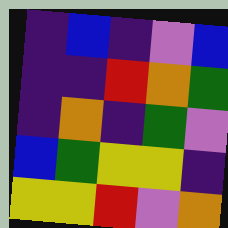[["indigo", "blue", "indigo", "violet", "blue"], ["indigo", "indigo", "red", "orange", "green"], ["indigo", "orange", "indigo", "green", "violet"], ["blue", "green", "yellow", "yellow", "indigo"], ["yellow", "yellow", "red", "violet", "orange"]]